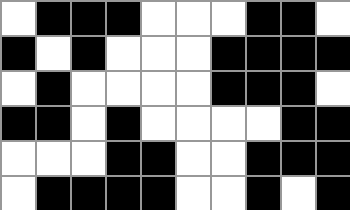[["white", "black", "black", "black", "white", "white", "white", "black", "black", "white"], ["black", "white", "black", "white", "white", "white", "black", "black", "black", "black"], ["white", "black", "white", "white", "white", "white", "black", "black", "black", "white"], ["black", "black", "white", "black", "white", "white", "white", "white", "black", "black"], ["white", "white", "white", "black", "black", "white", "white", "black", "black", "black"], ["white", "black", "black", "black", "black", "white", "white", "black", "white", "black"]]